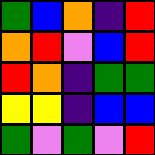[["green", "blue", "orange", "indigo", "red"], ["orange", "red", "violet", "blue", "red"], ["red", "orange", "indigo", "green", "green"], ["yellow", "yellow", "indigo", "blue", "blue"], ["green", "violet", "green", "violet", "red"]]